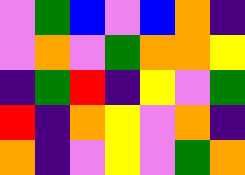[["violet", "green", "blue", "violet", "blue", "orange", "indigo"], ["violet", "orange", "violet", "green", "orange", "orange", "yellow"], ["indigo", "green", "red", "indigo", "yellow", "violet", "green"], ["red", "indigo", "orange", "yellow", "violet", "orange", "indigo"], ["orange", "indigo", "violet", "yellow", "violet", "green", "orange"]]